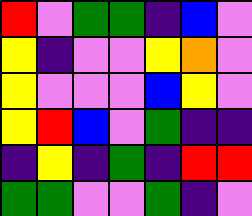[["red", "violet", "green", "green", "indigo", "blue", "violet"], ["yellow", "indigo", "violet", "violet", "yellow", "orange", "violet"], ["yellow", "violet", "violet", "violet", "blue", "yellow", "violet"], ["yellow", "red", "blue", "violet", "green", "indigo", "indigo"], ["indigo", "yellow", "indigo", "green", "indigo", "red", "red"], ["green", "green", "violet", "violet", "green", "indigo", "violet"]]